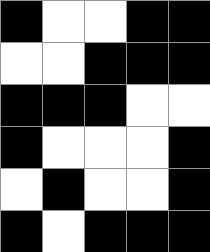[["black", "white", "white", "black", "black"], ["white", "white", "black", "black", "black"], ["black", "black", "black", "white", "white"], ["black", "white", "white", "white", "black"], ["white", "black", "white", "white", "black"], ["black", "white", "black", "black", "black"]]